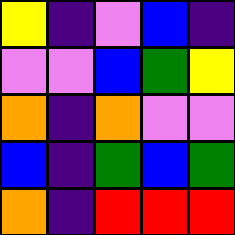[["yellow", "indigo", "violet", "blue", "indigo"], ["violet", "violet", "blue", "green", "yellow"], ["orange", "indigo", "orange", "violet", "violet"], ["blue", "indigo", "green", "blue", "green"], ["orange", "indigo", "red", "red", "red"]]